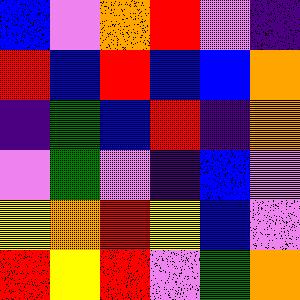[["blue", "violet", "orange", "red", "violet", "indigo"], ["red", "blue", "red", "blue", "blue", "orange"], ["indigo", "green", "blue", "red", "indigo", "orange"], ["violet", "green", "violet", "indigo", "blue", "violet"], ["yellow", "orange", "red", "yellow", "blue", "violet"], ["red", "yellow", "red", "violet", "green", "orange"]]